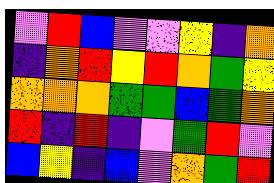[["violet", "red", "blue", "violet", "violet", "yellow", "indigo", "orange"], ["indigo", "orange", "red", "yellow", "red", "orange", "green", "yellow"], ["orange", "orange", "orange", "green", "green", "blue", "green", "orange"], ["red", "indigo", "red", "indigo", "violet", "green", "red", "violet"], ["blue", "yellow", "indigo", "blue", "violet", "orange", "green", "red"]]